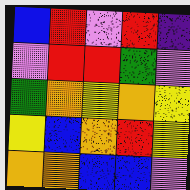[["blue", "red", "violet", "red", "indigo"], ["violet", "red", "red", "green", "violet"], ["green", "orange", "yellow", "orange", "yellow"], ["yellow", "blue", "orange", "red", "yellow"], ["orange", "orange", "blue", "blue", "violet"]]